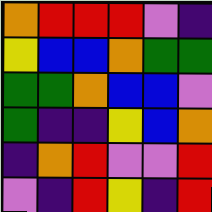[["orange", "red", "red", "red", "violet", "indigo"], ["yellow", "blue", "blue", "orange", "green", "green"], ["green", "green", "orange", "blue", "blue", "violet"], ["green", "indigo", "indigo", "yellow", "blue", "orange"], ["indigo", "orange", "red", "violet", "violet", "red"], ["violet", "indigo", "red", "yellow", "indigo", "red"]]